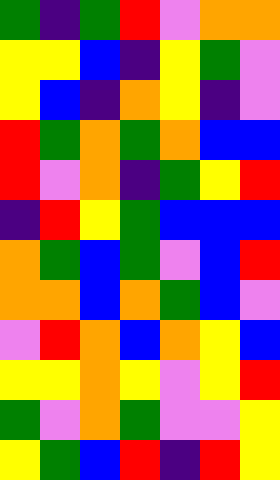[["green", "indigo", "green", "red", "violet", "orange", "orange"], ["yellow", "yellow", "blue", "indigo", "yellow", "green", "violet"], ["yellow", "blue", "indigo", "orange", "yellow", "indigo", "violet"], ["red", "green", "orange", "green", "orange", "blue", "blue"], ["red", "violet", "orange", "indigo", "green", "yellow", "red"], ["indigo", "red", "yellow", "green", "blue", "blue", "blue"], ["orange", "green", "blue", "green", "violet", "blue", "red"], ["orange", "orange", "blue", "orange", "green", "blue", "violet"], ["violet", "red", "orange", "blue", "orange", "yellow", "blue"], ["yellow", "yellow", "orange", "yellow", "violet", "yellow", "red"], ["green", "violet", "orange", "green", "violet", "violet", "yellow"], ["yellow", "green", "blue", "red", "indigo", "red", "yellow"]]